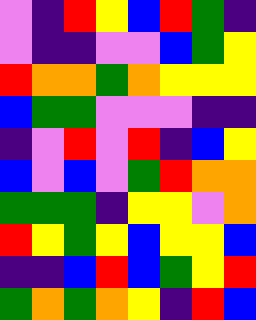[["violet", "indigo", "red", "yellow", "blue", "red", "green", "indigo"], ["violet", "indigo", "indigo", "violet", "violet", "blue", "green", "yellow"], ["red", "orange", "orange", "green", "orange", "yellow", "yellow", "yellow"], ["blue", "green", "green", "violet", "violet", "violet", "indigo", "indigo"], ["indigo", "violet", "red", "violet", "red", "indigo", "blue", "yellow"], ["blue", "violet", "blue", "violet", "green", "red", "orange", "orange"], ["green", "green", "green", "indigo", "yellow", "yellow", "violet", "orange"], ["red", "yellow", "green", "yellow", "blue", "yellow", "yellow", "blue"], ["indigo", "indigo", "blue", "red", "blue", "green", "yellow", "red"], ["green", "orange", "green", "orange", "yellow", "indigo", "red", "blue"]]